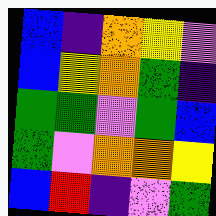[["blue", "indigo", "orange", "yellow", "violet"], ["blue", "yellow", "orange", "green", "indigo"], ["green", "green", "violet", "green", "blue"], ["green", "violet", "orange", "orange", "yellow"], ["blue", "red", "indigo", "violet", "green"]]